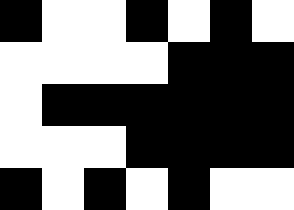[["black", "white", "white", "black", "white", "black", "white"], ["white", "white", "white", "white", "black", "black", "black"], ["white", "black", "black", "black", "black", "black", "black"], ["white", "white", "white", "black", "black", "black", "black"], ["black", "white", "black", "white", "black", "white", "white"]]